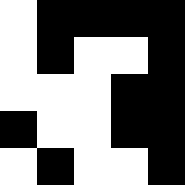[["white", "black", "black", "black", "black"], ["white", "black", "white", "white", "black"], ["white", "white", "white", "black", "black"], ["black", "white", "white", "black", "black"], ["white", "black", "white", "white", "black"]]